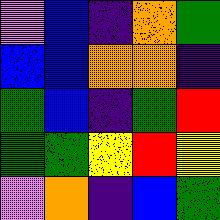[["violet", "blue", "indigo", "orange", "green"], ["blue", "blue", "orange", "orange", "indigo"], ["green", "blue", "indigo", "green", "red"], ["green", "green", "yellow", "red", "yellow"], ["violet", "orange", "indigo", "blue", "green"]]